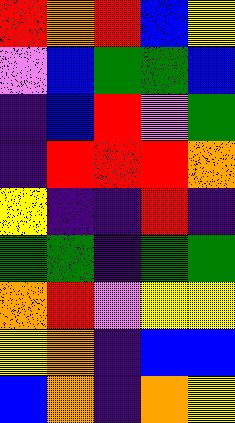[["red", "orange", "red", "blue", "yellow"], ["violet", "blue", "green", "green", "blue"], ["indigo", "blue", "red", "violet", "green"], ["indigo", "red", "red", "red", "orange"], ["yellow", "indigo", "indigo", "red", "indigo"], ["green", "green", "indigo", "green", "green"], ["orange", "red", "violet", "yellow", "yellow"], ["yellow", "orange", "indigo", "blue", "blue"], ["blue", "orange", "indigo", "orange", "yellow"]]